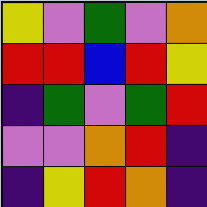[["yellow", "violet", "green", "violet", "orange"], ["red", "red", "blue", "red", "yellow"], ["indigo", "green", "violet", "green", "red"], ["violet", "violet", "orange", "red", "indigo"], ["indigo", "yellow", "red", "orange", "indigo"]]